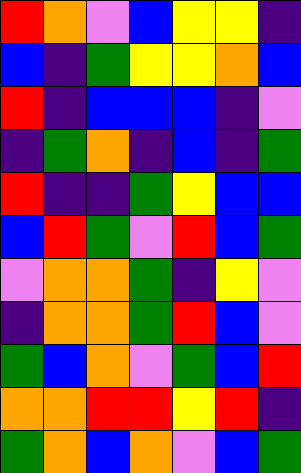[["red", "orange", "violet", "blue", "yellow", "yellow", "indigo"], ["blue", "indigo", "green", "yellow", "yellow", "orange", "blue"], ["red", "indigo", "blue", "blue", "blue", "indigo", "violet"], ["indigo", "green", "orange", "indigo", "blue", "indigo", "green"], ["red", "indigo", "indigo", "green", "yellow", "blue", "blue"], ["blue", "red", "green", "violet", "red", "blue", "green"], ["violet", "orange", "orange", "green", "indigo", "yellow", "violet"], ["indigo", "orange", "orange", "green", "red", "blue", "violet"], ["green", "blue", "orange", "violet", "green", "blue", "red"], ["orange", "orange", "red", "red", "yellow", "red", "indigo"], ["green", "orange", "blue", "orange", "violet", "blue", "green"]]